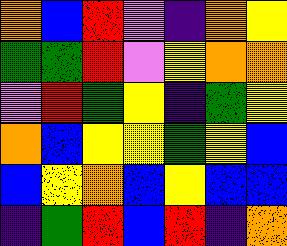[["orange", "blue", "red", "violet", "indigo", "orange", "yellow"], ["green", "green", "red", "violet", "yellow", "orange", "orange"], ["violet", "red", "green", "yellow", "indigo", "green", "yellow"], ["orange", "blue", "yellow", "yellow", "green", "yellow", "blue"], ["blue", "yellow", "orange", "blue", "yellow", "blue", "blue"], ["indigo", "green", "red", "blue", "red", "indigo", "orange"]]